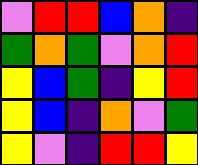[["violet", "red", "red", "blue", "orange", "indigo"], ["green", "orange", "green", "violet", "orange", "red"], ["yellow", "blue", "green", "indigo", "yellow", "red"], ["yellow", "blue", "indigo", "orange", "violet", "green"], ["yellow", "violet", "indigo", "red", "red", "yellow"]]